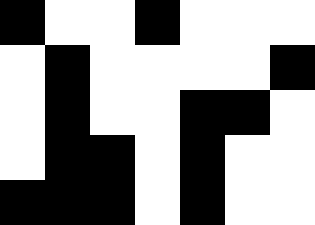[["black", "white", "white", "black", "white", "white", "white"], ["white", "black", "white", "white", "white", "white", "black"], ["white", "black", "white", "white", "black", "black", "white"], ["white", "black", "black", "white", "black", "white", "white"], ["black", "black", "black", "white", "black", "white", "white"]]